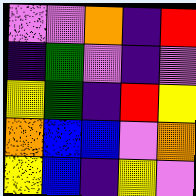[["violet", "violet", "orange", "indigo", "red"], ["indigo", "green", "violet", "indigo", "violet"], ["yellow", "green", "indigo", "red", "yellow"], ["orange", "blue", "blue", "violet", "orange"], ["yellow", "blue", "indigo", "yellow", "violet"]]